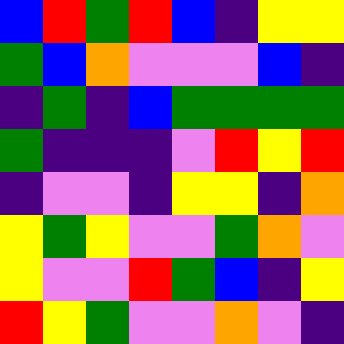[["blue", "red", "green", "red", "blue", "indigo", "yellow", "yellow"], ["green", "blue", "orange", "violet", "violet", "violet", "blue", "indigo"], ["indigo", "green", "indigo", "blue", "green", "green", "green", "green"], ["green", "indigo", "indigo", "indigo", "violet", "red", "yellow", "red"], ["indigo", "violet", "violet", "indigo", "yellow", "yellow", "indigo", "orange"], ["yellow", "green", "yellow", "violet", "violet", "green", "orange", "violet"], ["yellow", "violet", "violet", "red", "green", "blue", "indigo", "yellow"], ["red", "yellow", "green", "violet", "violet", "orange", "violet", "indigo"]]